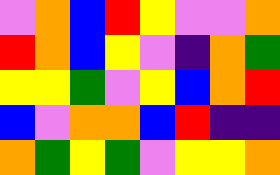[["violet", "orange", "blue", "red", "yellow", "violet", "violet", "orange"], ["red", "orange", "blue", "yellow", "violet", "indigo", "orange", "green"], ["yellow", "yellow", "green", "violet", "yellow", "blue", "orange", "red"], ["blue", "violet", "orange", "orange", "blue", "red", "indigo", "indigo"], ["orange", "green", "yellow", "green", "violet", "yellow", "yellow", "orange"]]